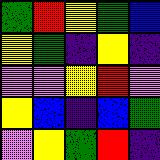[["green", "red", "yellow", "green", "blue"], ["yellow", "green", "indigo", "yellow", "indigo"], ["violet", "violet", "yellow", "red", "violet"], ["yellow", "blue", "indigo", "blue", "green"], ["violet", "yellow", "green", "red", "indigo"]]